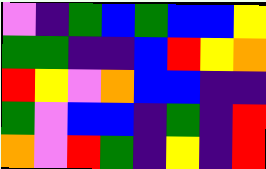[["violet", "indigo", "green", "blue", "green", "blue", "blue", "yellow"], ["green", "green", "indigo", "indigo", "blue", "red", "yellow", "orange"], ["red", "yellow", "violet", "orange", "blue", "blue", "indigo", "indigo"], ["green", "violet", "blue", "blue", "indigo", "green", "indigo", "red"], ["orange", "violet", "red", "green", "indigo", "yellow", "indigo", "red"]]